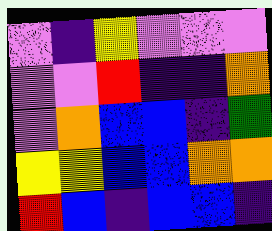[["violet", "indigo", "yellow", "violet", "violet", "violet"], ["violet", "violet", "red", "indigo", "indigo", "orange"], ["violet", "orange", "blue", "blue", "indigo", "green"], ["yellow", "yellow", "blue", "blue", "orange", "orange"], ["red", "blue", "indigo", "blue", "blue", "indigo"]]